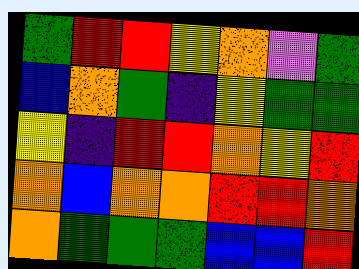[["green", "red", "red", "yellow", "orange", "violet", "green"], ["blue", "orange", "green", "indigo", "yellow", "green", "green"], ["yellow", "indigo", "red", "red", "orange", "yellow", "red"], ["orange", "blue", "orange", "orange", "red", "red", "orange"], ["orange", "green", "green", "green", "blue", "blue", "red"]]